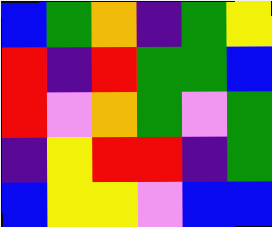[["blue", "green", "orange", "indigo", "green", "yellow"], ["red", "indigo", "red", "green", "green", "blue"], ["red", "violet", "orange", "green", "violet", "green"], ["indigo", "yellow", "red", "red", "indigo", "green"], ["blue", "yellow", "yellow", "violet", "blue", "blue"]]